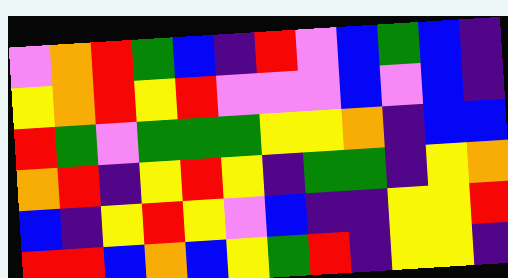[["violet", "orange", "red", "green", "blue", "indigo", "red", "violet", "blue", "green", "blue", "indigo"], ["yellow", "orange", "red", "yellow", "red", "violet", "violet", "violet", "blue", "violet", "blue", "indigo"], ["red", "green", "violet", "green", "green", "green", "yellow", "yellow", "orange", "indigo", "blue", "blue"], ["orange", "red", "indigo", "yellow", "red", "yellow", "indigo", "green", "green", "indigo", "yellow", "orange"], ["blue", "indigo", "yellow", "red", "yellow", "violet", "blue", "indigo", "indigo", "yellow", "yellow", "red"], ["red", "red", "blue", "orange", "blue", "yellow", "green", "red", "indigo", "yellow", "yellow", "indigo"]]